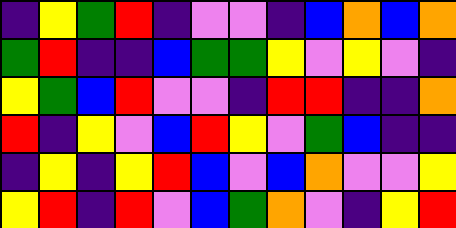[["indigo", "yellow", "green", "red", "indigo", "violet", "violet", "indigo", "blue", "orange", "blue", "orange"], ["green", "red", "indigo", "indigo", "blue", "green", "green", "yellow", "violet", "yellow", "violet", "indigo"], ["yellow", "green", "blue", "red", "violet", "violet", "indigo", "red", "red", "indigo", "indigo", "orange"], ["red", "indigo", "yellow", "violet", "blue", "red", "yellow", "violet", "green", "blue", "indigo", "indigo"], ["indigo", "yellow", "indigo", "yellow", "red", "blue", "violet", "blue", "orange", "violet", "violet", "yellow"], ["yellow", "red", "indigo", "red", "violet", "blue", "green", "orange", "violet", "indigo", "yellow", "red"]]